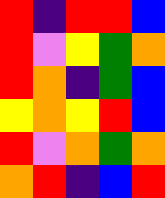[["red", "indigo", "red", "red", "blue"], ["red", "violet", "yellow", "green", "orange"], ["red", "orange", "indigo", "green", "blue"], ["yellow", "orange", "yellow", "red", "blue"], ["red", "violet", "orange", "green", "orange"], ["orange", "red", "indigo", "blue", "red"]]